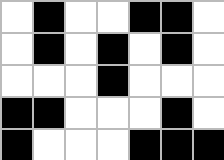[["white", "black", "white", "white", "black", "black", "white"], ["white", "black", "white", "black", "white", "black", "white"], ["white", "white", "white", "black", "white", "white", "white"], ["black", "black", "white", "white", "white", "black", "white"], ["black", "white", "white", "white", "black", "black", "black"]]